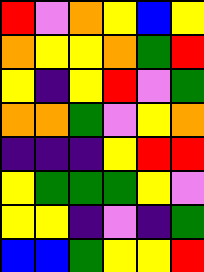[["red", "violet", "orange", "yellow", "blue", "yellow"], ["orange", "yellow", "yellow", "orange", "green", "red"], ["yellow", "indigo", "yellow", "red", "violet", "green"], ["orange", "orange", "green", "violet", "yellow", "orange"], ["indigo", "indigo", "indigo", "yellow", "red", "red"], ["yellow", "green", "green", "green", "yellow", "violet"], ["yellow", "yellow", "indigo", "violet", "indigo", "green"], ["blue", "blue", "green", "yellow", "yellow", "red"]]